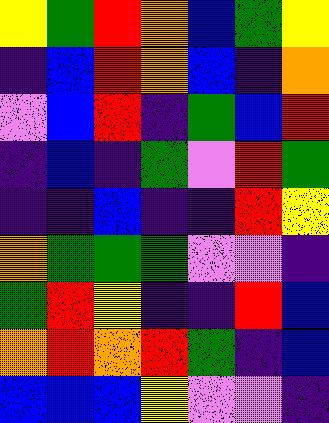[["yellow", "green", "red", "orange", "blue", "green", "yellow"], ["indigo", "blue", "red", "orange", "blue", "indigo", "orange"], ["violet", "blue", "red", "indigo", "green", "blue", "red"], ["indigo", "blue", "indigo", "green", "violet", "red", "green"], ["indigo", "indigo", "blue", "indigo", "indigo", "red", "yellow"], ["orange", "green", "green", "green", "violet", "violet", "indigo"], ["green", "red", "yellow", "indigo", "indigo", "red", "blue"], ["orange", "red", "orange", "red", "green", "indigo", "blue"], ["blue", "blue", "blue", "yellow", "violet", "violet", "indigo"]]